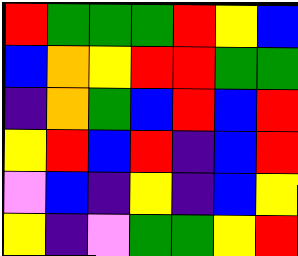[["red", "green", "green", "green", "red", "yellow", "blue"], ["blue", "orange", "yellow", "red", "red", "green", "green"], ["indigo", "orange", "green", "blue", "red", "blue", "red"], ["yellow", "red", "blue", "red", "indigo", "blue", "red"], ["violet", "blue", "indigo", "yellow", "indigo", "blue", "yellow"], ["yellow", "indigo", "violet", "green", "green", "yellow", "red"]]